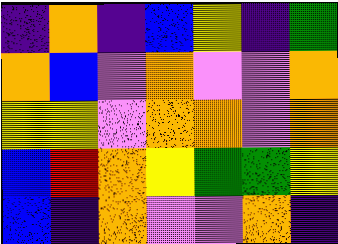[["indigo", "orange", "indigo", "blue", "yellow", "indigo", "green"], ["orange", "blue", "violet", "orange", "violet", "violet", "orange"], ["yellow", "yellow", "violet", "orange", "orange", "violet", "orange"], ["blue", "red", "orange", "yellow", "green", "green", "yellow"], ["blue", "indigo", "orange", "violet", "violet", "orange", "indigo"]]